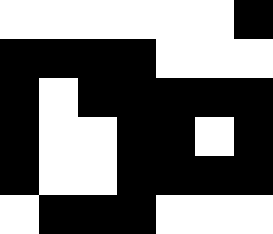[["white", "white", "white", "white", "white", "white", "black"], ["black", "black", "black", "black", "white", "white", "white"], ["black", "white", "black", "black", "black", "black", "black"], ["black", "white", "white", "black", "black", "white", "black"], ["black", "white", "white", "black", "black", "black", "black"], ["white", "black", "black", "black", "white", "white", "white"]]